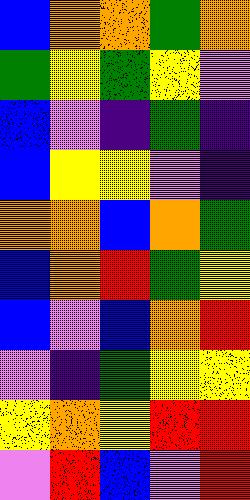[["blue", "orange", "orange", "green", "orange"], ["green", "yellow", "green", "yellow", "violet"], ["blue", "violet", "indigo", "green", "indigo"], ["blue", "yellow", "yellow", "violet", "indigo"], ["orange", "orange", "blue", "orange", "green"], ["blue", "orange", "red", "green", "yellow"], ["blue", "violet", "blue", "orange", "red"], ["violet", "indigo", "green", "yellow", "yellow"], ["yellow", "orange", "yellow", "red", "red"], ["violet", "red", "blue", "violet", "red"]]